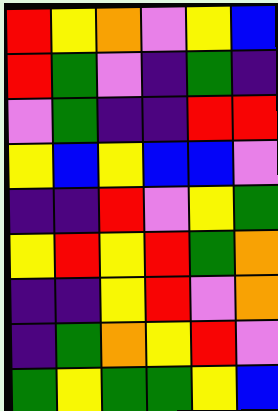[["red", "yellow", "orange", "violet", "yellow", "blue"], ["red", "green", "violet", "indigo", "green", "indigo"], ["violet", "green", "indigo", "indigo", "red", "red"], ["yellow", "blue", "yellow", "blue", "blue", "violet"], ["indigo", "indigo", "red", "violet", "yellow", "green"], ["yellow", "red", "yellow", "red", "green", "orange"], ["indigo", "indigo", "yellow", "red", "violet", "orange"], ["indigo", "green", "orange", "yellow", "red", "violet"], ["green", "yellow", "green", "green", "yellow", "blue"]]